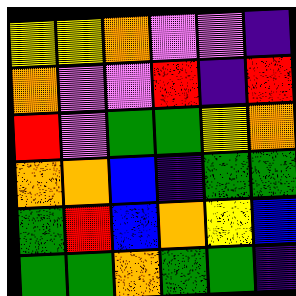[["yellow", "yellow", "orange", "violet", "violet", "indigo"], ["orange", "violet", "violet", "red", "indigo", "red"], ["red", "violet", "green", "green", "yellow", "orange"], ["orange", "orange", "blue", "indigo", "green", "green"], ["green", "red", "blue", "orange", "yellow", "blue"], ["green", "green", "orange", "green", "green", "indigo"]]